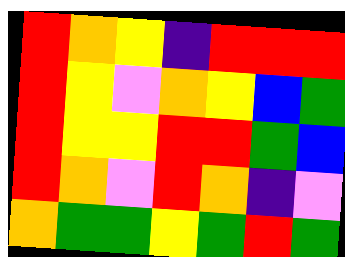[["red", "orange", "yellow", "indigo", "red", "red", "red"], ["red", "yellow", "violet", "orange", "yellow", "blue", "green"], ["red", "yellow", "yellow", "red", "red", "green", "blue"], ["red", "orange", "violet", "red", "orange", "indigo", "violet"], ["orange", "green", "green", "yellow", "green", "red", "green"]]